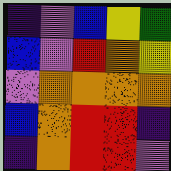[["indigo", "violet", "blue", "yellow", "green"], ["blue", "violet", "red", "orange", "yellow"], ["violet", "orange", "orange", "orange", "orange"], ["blue", "orange", "red", "red", "indigo"], ["indigo", "orange", "red", "red", "violet"]]